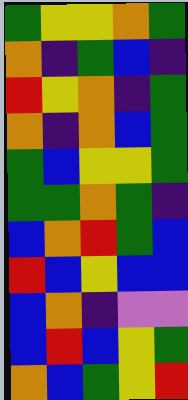[["green", "yellow", "yellow", "orange", "green"], ["orange", "indigo", "green", "blue", "indigo"], ["red", "yellow", "orange", "indigo", "green"], ["orange", "indigo", "orange", "blue", "green"], ["green", "blue", "yellow", "yellow", "green"], ["green", "green", "orange", "green", "indigo"], ["blue", "orange", "red", "green", "blue"], ["red", "blue", "yellow", "blue", "blue"], ["blue", "orange", "indigo", "violet", "violet"], ["blue", "red", "blue", "yellow", "green"], ["orange", "blue", "green", "yellow", "red"]]